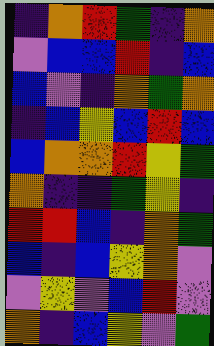[["indigo", "orange", "red", "green", "indigo", "orange"], ["violet", "blue", "blue", "red", "indigo", "blue"], ["blue", "violet", "indigo", "orange", "green", "orange"], ["indigo", "blue", "yellow", "blue", "red", "blue"], ["blue", "orange", "orange", "red", "yellow", "green"], ["orange", "indigo", "indigo", "green", "yellow", "indigo"], ["red", "red", "blue", "indigo", "orange", "green"], ["blue", "indigo", "blue", "yellow", "orange", "violet"], ["violet", "yellow", "violet", "blue", "red", "violet"], ["orange", "indigo", "blue", "yellow", "violet", "green"]]